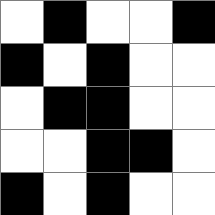[["white", "black", "white", "white", "black"], ["black", "white", "black", "white", "white"], ["white", "black", "black", "white", "white"], ["white", "white", "black", "black", "white"], ["black", "white", "black", "white", "white"]]